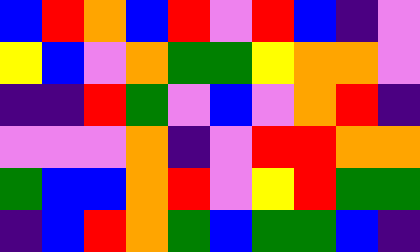[["blue", "red", "orange", "blue", "red", "violet", "red", "blue", "indigo", "violet"], ["yellow", "blue", "violet", "orange", "green", "green", "yellow", "orange", "orange", "violet"], ["indigo", "indigo", "red", "green", "violet", "blue", "violet", "orange", "red", "indigo"], ["violet", "violet", "violet", "orange", "indigo", "violet", "red", "red", "orange", "orange"], ["green", "blue", "blue", "orange", "red", "violet", "yellow", "red", "green", "green"], ["indigo", "blue", "red", "orange", "green", "blue", "green", "green", "blue", "indigo"]]